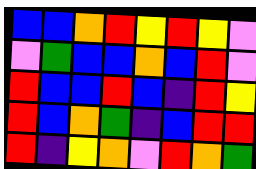[["blue", "blue", "orange", "red", "yellow", "red", "yellow", "violet"], ["violet", "green", "blue", "blue", "orange", "blue", "red", "violet"], ["red", "blue", "blue", "red", "blue", "indigo", "red", "yellow"], ["red", "blue", "orange", "green", "indigo", "blue", "red", "red"], ["red", "indigo", "yellow", "orange", "violet", "red", "orange", "green"]]